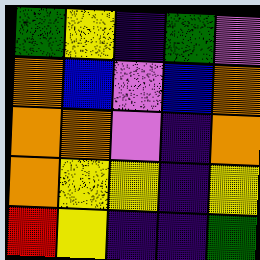[["green", "yellow", "indigo", "green", "violet"], ["orange", "blue", "violet", "blue", "orange"], ["orange", "orange", "violet", "indigo", "orange"], ["orange", "yellow", "yellow", "indigo", "yellow"], ["red", "yellow", "indigo", "indigo", "green"]]